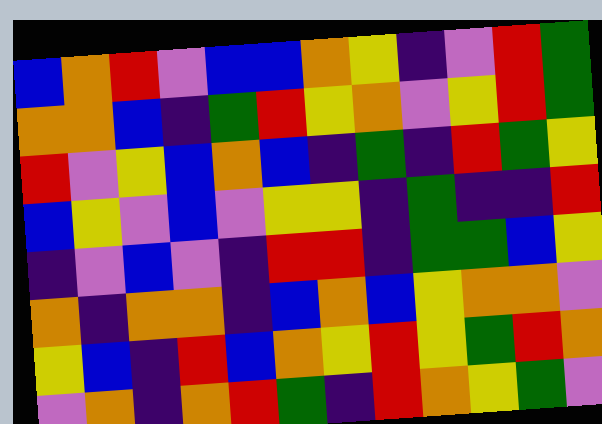[["blue", "orange", "red", "violet", "blue", "blue", "orange", "yellow", "indigo", "violet", "red", "green"], ["orange", "orange", "blue", "indigo", "green", "red", "yellow", "orange", "violet", "yellow", "red", "green"], ["red", "violet", "yellow", "blue", "orange", "blue", "indigo", "green", "indigo", "red", "green", "yellow"], ["blue", "yellow", "violet", "blue", "violet", "yellow", "yellow", "indigo", "green", "indigo", "indigo", "red"], ["indigo", "violet", "blue", "violet", "indigo", "red", "red", "indigo", "green", "green", "blue", "yellow"], ["orange", "indigo", "orange", "orange", "indigo", "blue", "orange", "blue", "yellow", "orange", "orange", "violet"], ["yellow", "blue", "indigo", "red", "blue", "orange", "yellow", "red", "yellow", "green", "red", "orange"], ["violet", "orange", "indigo", "orange", "red", "green", "indigo", "red", "orange", "yellow", "green", "violet"]]